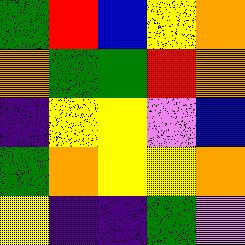[["green", "red", "blue", "yellow", "orange"], ["orange", "green", "green", "red", "orange"], ["indigo", "yellow", "yellow", "violet", "blue"], ["green", "orange", "yellow", "yellow", "orange"], ["yellow", "indigo", "indigo", "green", "violet"]]